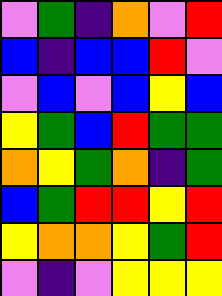[["violet", "green", "indigo", "orange", "violet", "red"], ["blue", "indigo", "blue", "blue", "red", "violet"], ["violet", "blue", "violet", "blue", "yellow", "blue"], ["yellow", "green", "blue", "red", "green", "green"], ["orange", "yellow", "green", "orange", "indigo", "green"], ["blue", "green", "red", "red", "yellow", "red"], ["yellow", "orange", "orange", "yellow", "green", "red"], ["violet", "indigo", "violet", "yellow", "yellow", "yellow"]]